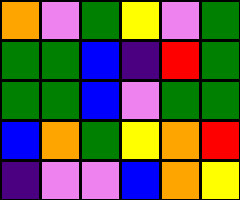[["orange", "violet", "green", "yellow", "violet", "green"], ["green", "green", "blue", "indigo", "red", "green"], ["green", "green", "blue", "violet", "green", "green"], ["blue", "orange", "green", "yellow", "orange", "red"], ["indigo", "violet", "violet", "blue", "orange", "yellow"]]